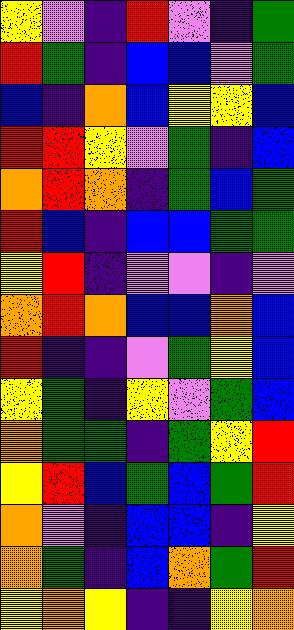[["yellow", "violet", "indigo", "red", "violet", "indigo", "green"], ["red", "green", "indigo", "blue", "blue", "violet", "green"], ["blue", "indigo", "orange", "blue", "yellow", "yellow", "blue"], ["red", "red", "yellow", "violet", "green", "indigo", "blue"], ["orange", "red", "orange", "indigo", "green", "blue", "green"], ["red", "blue", "indigo", "blue", "blue", "green", "green"], ["yellow", "red", "indigo", "violet", "violet", "indigo", "violet"], ["orange", "red", "orange", "blue", "blue", "orange", "blue"], ["red", "indigo", "indigo", "violet", "green", "yellow", "blue"], ["yellow", "green", "indigo", "yellow", "violet", "green", "blue"], ["orange", "green", "green", "indigo", "green", "yellow", "red"], ["yellow", "red", "blue", "green", "blue", "green", "red"], ["orange", "violet", "indigo", "blue", "blue", "indigo", "yellow"], ["orange", "green", "indigo", "blue", "orange", "green", "red"], ["yellow", "orange", "yellow", "indigo", "indigo", "yellow", "orange"]]